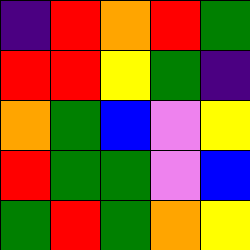[["indigo", "red", "orange", "red", "green"], ["red", "red", "yellow", "green", "indigo"], ["orange", "green", "blue", "violet", "yellow"], ["red", "green", "green", "violet", "blue"], ["green", "red", "green", "orange", "yellow"]]